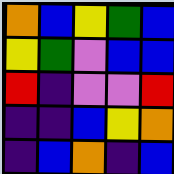[["orange", "blue", "yellow", "green", "blue"], ["yellow", "green", "violet", "blue", "blue"], ["red", "indigo", "violet", "violet", "red"], ["indigo", "indigo", "blue", "yellow", "orange"], ["indigo", "blue", "orange", "indigo", "blue"]]